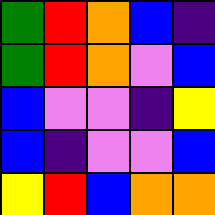[["green", "red", "orange", "blue", "indigo"], ["green", "red", "orange", "violet", "blue"], ["blue", "violet", "violet", "indigo", "yellow"], ["blue", "indigo", "violet", "violet", "blue"], ["yellow", "red", "blue", "orange", "orange"]]